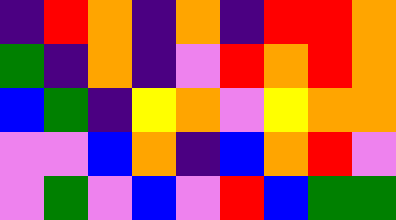[["indigo", "red", "orange", "indigo", "orange", "indigo", "red", "red", "orange"], ["green", "indigo", "orange", "indigo", "violet", "red", "orange", "red", "orange"], ["blue", "green", "indigo", "yellow", "orange", "violet", "yellow", "orange", "orange"], ["violet", "violet", "blue", "orange", "indigo", "blue", "orange", "red", "violet"], ["violet", "green", "violet", "blue", "violet", "red", "blue", "green", "green"]]